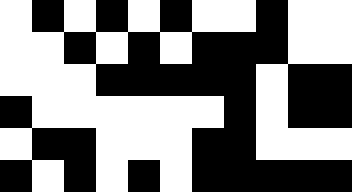[["white", "black", "white", "black", "white", "black", "white", "white", "black", "white", "white"], ["white", "white", "black", "white", "black", "white", "black", "black", "black", "white", "white"], ["white", "white", "white", "black", "black", "black", "black", "black", "white", "black", "black"], ["black", "white", "white", "white", "white", "white", "white", "black", "white", "black", "black"], ["white", "black", "black", "white", "white", "white", "black", "black", "white", "white", "white"], ["black", "white", "black", "white", "black", "white", "black", "black", "black", "black", "black"]]